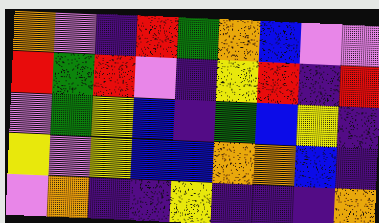[["orange", "violet", "indigo", "red", "green", "orange", "blue", "violet", "violet"], ["red", "green", "red", "violet", "indigo", "yellow", "red", "indigo", "red"], ["violet", "green", "yellow", "blue", "indigo", "green", "blue", "yellow", "indigo"], ["yellow", "violet", "yellow", "blue", "blue", "orange", "orange", "blue", "indigo"], ["violet", "orange", "indigo", "indigo", "yellow", "indigo", "indigo", "indigo", "orange"]]